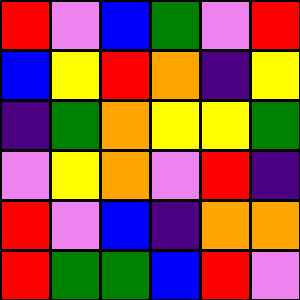[["red", "violet", "blue", "green", "violet", "red"], ["blue", "yellow", "red", "orange", "indigo", "yellow"], ["indigo", "green", "orange", "yellow", "yellow", "green"], ["violet", "yellow", "orange", "violet", "red", "indigo"], ["red", "violet", "blue", "indigo", "orange", "orange"], ["red", "green", "green", "blue", "red", "violet"]]